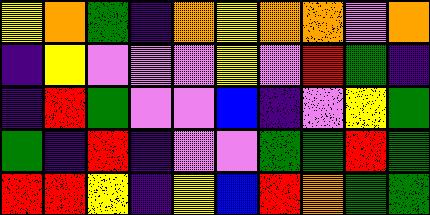[["yellow", "orange", "green", "indigo", "orange", "yellow", "orange", "orange", "violet", "orange"], ["indigo", "yellow", "violet", "violet", "violet", "yellow", "violet", "red", "green", "indigo"], ["indigo", "red", "green", "violet", "violet", "blue", "indigo", "violet", "yellow", "green"], ["green", "indigo", "red", "indigo", "violet", "violet", "green", "green", "red", "green"], ["red", "red", "yellow", "indigo", "yellow", "blue", "red", "orange", "green", "green"]]